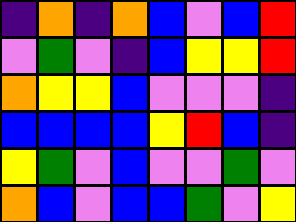[["indigo", "orange", "indigo", "orange", "blue", "violet", "blue", "red"], ["violet", "green", "violet", "indigo", "blue", "yellow", "yellow", "red"], ["orange", "yellow", "yellow", "blue", "violet", "violet", "violet", "indigo"], ["blue", "blue", "blue", "blue", "yellow", "red", "blue", "indigo"], ["yellow", "green", "violet", "blue", "violet", "violet", "green", "violet"], ["orange", "blue", "violet", "blue", "blue", "green", "violet", "yellow"]]